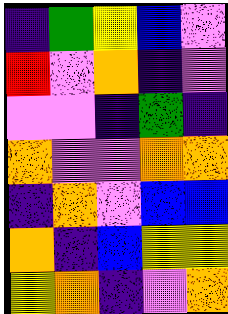[["indigo", "green", "yellow", "blue", "violet"], ["red", "violet", "orange", "indigo", "violet"], ["violet", "violet", "indigo", "green", "indigo"], ["orange", "violet", "violet", "orange", "orange"], ["indigo", "orange", "violet", "blue", "blue"], ["orange", "indigo", "blue", "yellow", "yellow"], ["yellow", "orange", "indigo", "violet", "orange"]]